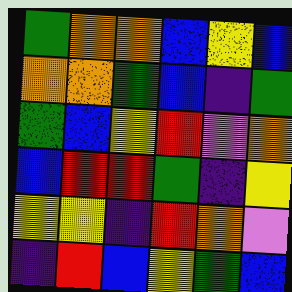[["green", "orange", "orange", "blue", "yellow", "blue"], ["orange", "orange", "green", "blue", "indigo", "green"], ["green", "blue", "yellow", "red", "violet", "orange"], ["blue", "red", "red", "green", "indigo", "yellow"], ["yellow", "yellow", "indigo", "red", "orange", "violet"], ["indigo", "red", "blue", "yellow", "green", "blue"]]